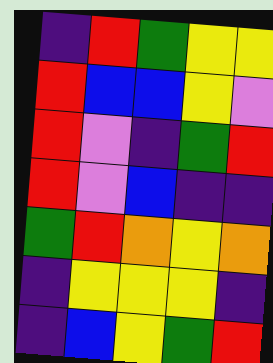[["indigo", "red", "green", "yellow", "yellow"], ["red", "blue", "blue", "yellow", "violet"], ["red", "violet", "indigo", "green", "red"], ["red", "violet", "blue", "indigo", "indigo"], ["green", "red", "orange", "yellow", "orange"], ["indigo", "yellow", "yellow", "yellow", "indigo"], ["indigo", "blue", "yellow", "green", "red"]]